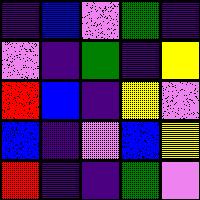[["indigo", "blue", "violet", "green", "indigo"], ["violet", "indigo", "green", "indigo", "yellow"], ["red", "blue", "indigo", "yellow", "violet"], ["blue", "indigo", "violet", "blue", "yellow"], ["red", "indigo", "indigo", "green", "violet"]]